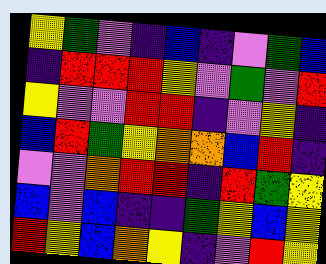[["yellow", "green", "violet", "indigo", "blue", "indigo", "violet", "green", "blue"], ["indigo", "red", "red", "red", "yellow", "violet", "green", "violet", "red"], ["yellow", "violet", "violet", "red", "red", "indigo", "violet", "yellow", "indigo"], ["blue", "red", "green", "yellow", "orange", "orange", "blue", "red", "indigo"], ["violet", "violet", "orange", "red", "red", "indigo", "red", "green", "yellow"], ["blue", "violet", "blue", "indigo", "indigo", "green", "yellow", "blue", "yellow"], ["red", "yellow", "blue", "orange", "yellow", "indigo", "violet", "red", "yellow"]]